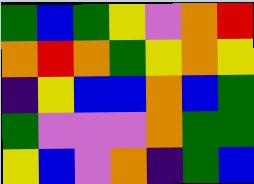[["green", "blue", "green", "yellow", "violet", "orange", "red"], ["orange", "red", "orange", "green", "yellow", "orange", "yellow"], ["indigo", "yellow", "blue", "blue", "orange", "blue", "green"], ["green", "violet", "violet", "violet", "orange", "green", "green"], ["yellow", "blue", "violet", "orange", "indigo", "green", "blue"]]